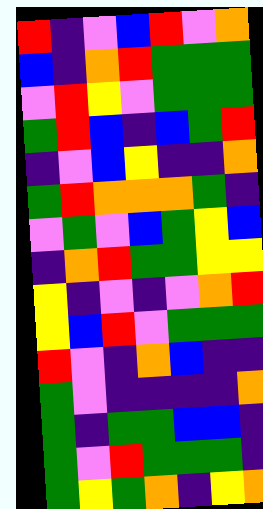[["red", "indigo", "violet", "blue", "red", "violet", "orange"], ["blue", "indigo", "orange", "red", "green", "green", "green"], ["violet", "red", "yellow", "violet", "green", "green", "green"], ["green", "red", "blue", "indigo", "blue", "green", "red"], ["indigo", "violet", "blue", "yellow", "indigo", "indigo", "orange"], ["green", "red", "orange", "orange", "orange", "green", "indigo"], ["violet", "green", "violet", "blue", "green", "yellow", "blue"], ["indigo", "orange", "red", "green", "green", "yellow", "yellow"], ["yellow", "indigo", "violet", "indigo", "violet", "orange", "red"], ["yellow", "blue", "red", "violet", "green", "green", "green"], ["red", "violet", "indigo", "orange", "blue", "indigo", "indigo"], ["green", "violet", "indigo", "indigo", "indigo", "indigo", "orange"], ["green", "indigo", "green", "green", "blue", "blue", "indigo"], ["green", "violet", "red", "green", "green", "green", "indigo"], ["green", "yellow", "green", "orange", "indigo", "yellow", "orange"]]